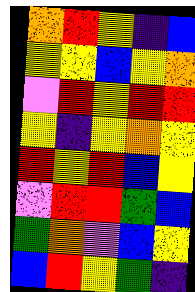[["orange", "red", "yellow", "indigo", "blue"], ["yellow", "yellow", "blue", "yellow", "orange"], ["violet", "red", "yellow", "red", "red"], ["yellow", "indigo", "yellow", "orange", "yellow"], ["red", "yellow", "red", "blue", "yellow"], ["violet", "red", "red", "green", "blue"], ["green", "orange", "violet", "blue", "yellow"], ["blue", "red", "yellow", "green", "indigo"]]